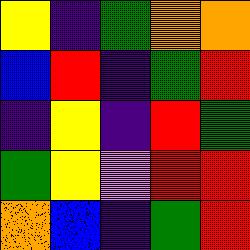[["yellow", "indigo", "green", "orange", "orange"], ["blue", "red", "indigo", "green", "red"], ["indigo", "yellow", "indigo", "red", "green"], ["green", "yellow", "violet", "red", "red"], ["orange", "blue", "indigo", "green", "red"]]